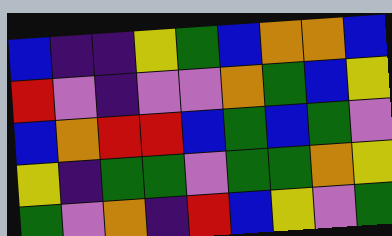[["blue", "indigo", "indigo", "yellow", "green", "blue", "orange", "orange", "blue"], ["red", "violet", "indigo", "violet", "violet", "orange", "green", "blue", "yellow"], ["blue", "orange", "red", "red", "blue", "green", "blue", "green", "violet"], ["yellow", "indigo", "green", "green", "violet", "green", "green", "orange", "yellow"], ["green", "violet", "orange", "indigo", "red", "blue", "yellow", "violet", "green"]]